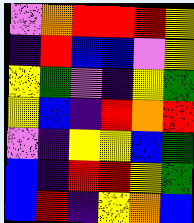[["violet", "orange", "red", "red", "red", "yellow"], ["indigo", "red", "blue", "blue", "violet", "yellow"], ["yellow", "green", "violet", "indigo", "yellow", "green"], ["yellow", "blue", "indigo", "red", "orange", "red"], ["violet", "indigo", "yellow", "yellow", "blue", "green"], ["blue", "indigo", "red", "red", "yellow", "green"], ["blue", "red", "indigo", "yellow", "orange", "blue"]]